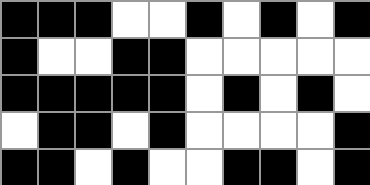[["black", "black", "black", "white", "white", "black", "white", "black", "white", "black"], ["black", "white", "white", "black", "black", "white", "white", "white", "white", "white"], ["black", "black", "black", "black", "black", "white", "black", "white", "black", "white"], ["white", "black", "black", "white", "black", "white", "white", "white", "white", "black"], ["black", "black", "white", "black", "white", "white", "black", "black", "white", "black"]]